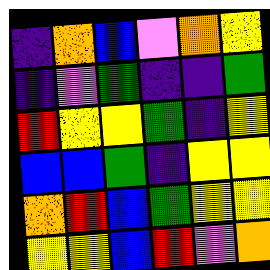[["indigo", "orange", "blue", "violet", "orange", "yellow"], ["indigo", "violet", "green", "indigo", "indigo", "green"], ["red", "yellow", "yellow", "green", "indigo", "yellow"], ["blue", "blue", "green", "indigo", "yellow", "yellow"], ["orange", "red", "blue", "green", "yellow", "yellow"], ["yellow", "yellow", "blue", "red", "violet", "orange"]]